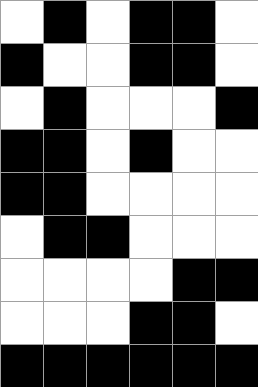[["white", "black", "white", "black", "black", "white"], ["black", "white", "white", "black", "black", "white"], ["white", "black", "white", "white", "white", "black"], ["black", "black", "white", "black", "white", "white"], ["black", "black", "white", "white", "white", "white"], ["white", "black", "black", "white", "white", "white"], ["white", "white", "white", "white", "black", "black"], ["white", "white", "white", "black", "black", "white"], ["black", "black", "black", "black", "black", "black"]]